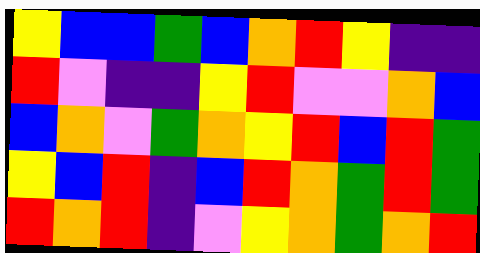[["yellow", "blue", "blue", "green", "blue", "orange", "red", "yellow", "indigo", "indigo"], ["red", "violet", "indigo", "indigo", "yellow", "red", "violet", "violet", "orange", "blue"], ["blue", "orange", "violet", "green", "orange", "yellow", "red", "blue", "red", "green"], ["yellow", "blue", "red", "indigo", "blue", "red", "orange", "green", "red", "green"], ["red", "orange", "red", "indigo", "violet", "yellow", "orange", "green", "orange", "red"]]